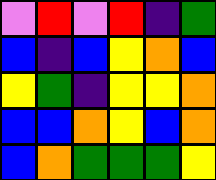[["violet", "red", "violet", "red", "indigo", "green"], ["blue", "indigo", "blue", "yellow", "orange", "blue"], ["yellow", "green", "indigo", "yellow", "yellow", "orange"], ["blue", "blue", "orange", "yellow", "blue", "orange"], ["blue", "orange", "green", "green", "green", "yellow"]]